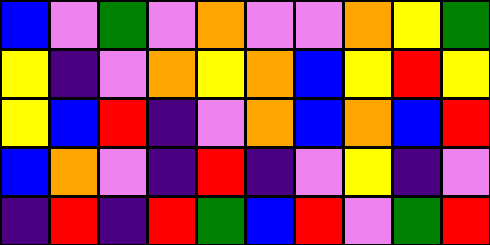[["blue", "violet", "green", "violet", "orange", "violet", "violet", "orange", "yellow", "green"], ["yellow", "indigo", "violet", "orange", "yellow", "orange", "blue", "yellow", "red", "yellow"], ["yellow", "blue", "red", "indigo", "violet", "orange", "blue", "orange", "blue", "red"], ["blue", "orange", "violet", "indigo", "red", "indigo", "violet", "yellow", "indigo", "violet"], ["indigo", "red", "indigo", "red", "green", "blue", "red", "violet", "green", "red"]]